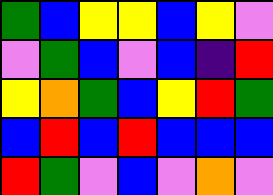[["green", "blue", "yellow", "yellow", "blue", "yellow", "violet"], ["violet", "green", "blue", "violet", "blue", "indigo", "red"], ["yellow", "orange", "green", "blue", "yellow", "red", "green"], ["blue", "red", "blue", "red", "blue", "blue", "blue"], ["red", "green", "violet", "blue", "violet", "orange", "violet"]]